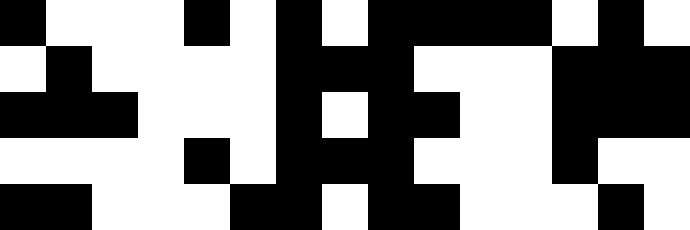[["black", "white", "white", "white", "black", "white", "black", "white", "black", "black", "black", "black", "white", "black", "white"], ["white", "black", "white", "white", "white", "white", "black", "black", "black", "white", "white", "white", "black", "black", "black"], ["black", "black", "black", "white", "white", "white", "black", "white", "black", "black", "white", "white", "black", "black", "black"], ["white", "white", "white", "white", "black", "white", "black", "black", "black", "white", "white", "white", "black", "white", "white"], ["black", "black", "white", "white", "white", "black", "black", "white", "black", "black", "white", "white", "white", "black", "white"]]